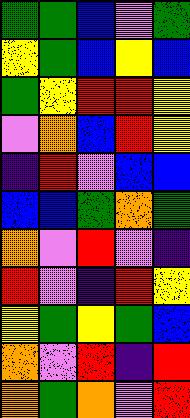[["green", "green", "blue", "violet", "green"], ["yellow", "green", "blue", "yellow", "blue"], ["green", "yellow", "red", "red", "yellow"], ["violet", "orange", "blue", "red", "yellow"], ["indigo", "red", "violet", "blue", "blue"], ["blue", "blue", "green", "orange", "green"], ["orange", "violet", "red", "violet", "indigo"], ["red", "violet", "indigo", "red", "yellow"], ["yellow", "green", "yellow", "green", "blue"], ["orange", "violet", "red", "indigo", "red"], ["orange", "green", "orange", "violet", "red"]]